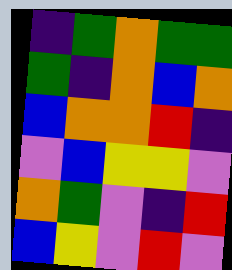[["indigo", "green", "orange", "green", "green"], ["green", "indigo", "orange", "blue", "orange"], ["blue", "orange", "orange", "red", "indigo"], ["violet", "blue", "yellow", "yellow", "violet"], ["orange", "green", "violet", "indigo", "red"], ["blue", "yellow", "violet", "red", "violet"]]